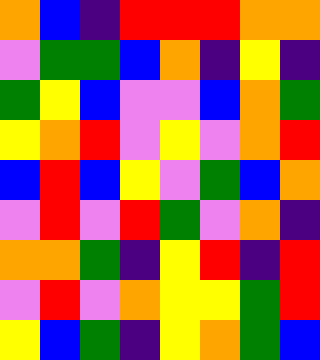[["orange", "blue", "indigo", "red", "red", "red", "orange", "orange"], ["violet", "green", "green", "blue", "orange", "indigo", "yellow", "indigo"], ["green", "yellow", "blue", "violet", "violet", "blue", "orange", "green"], ["yellow", "orange", "red", "violet", "yellow", "violet", "orange", "red"], ["blue", "red", "blue", "yellow", "violet", "green", "blue", "orange"], ["violet", "red", "violet", "red", "green", "violet", "orange", "indigo"], ["orange", "orange", "green", "indigo", "yellow", "red", "indigo", "red"], ["violet", "red", "violet", "orange", "yellow", "yellow", "green", "red"], ["yellow", "blue", "green", "indigo", "yellow", "orange", "green", "blue"]]